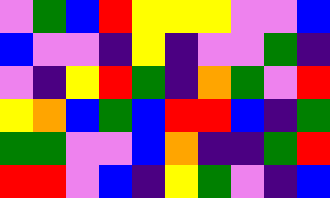[["violet", "green", "blue", "red", "yellow", "yellow", "yellow", "violet", "violet", "blue"], ["blue", "violet", "violet", "indigo", "yellow", "indigo", "violet", "violet", "green", "indigo"], ["violet", "indigo", "yellow", "red", "green", "indigo", "orange", "green", "violet", "red"], ["yellow", "orange", "blue", "green", "blue", "red", "red", "blue", "indigo", "green"], ["green", "green", "violet", "violet", "blue", "orange", "indigo", "indigo", "green", "red"], ["red", "red", "violet", "blue", "indigo", "yellow", "green", "violet", "indigo", "blue"]]